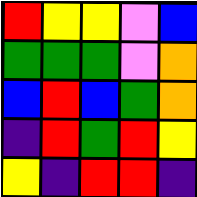[["red", "yellow", "yellow", "violet", "blue"], ["green", "green", "green", "violet", "orange"], ["blue", "red", "blue", "green", "orange"], ["indigo", "red", "green", "red", "yellow"], ["yellow", "indigo", "red", "red", "indigo"]]